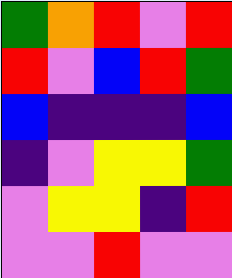[["green", "orange", "red", "violet", "red"], ["red", "violet", "blue", "red", "green"], ["blue", "indigo", "indigo", "indigo", "blue"], ["indigo", "violet", "yellow", "yellow", "green"], ["violet", "yellow", "yellow", "indigo", "red"], ["violet", "violet", "red", "violet", "violet"]]